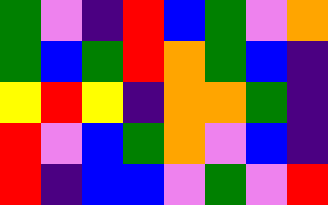[["green", "violet", "indigo", "red", "blue", "green", "violet", "orange"], ["green", "blue", "green", "red", "orange", "green", "blue", "indigo"], ["yellow", "red", "yellow", "indigo", "orange", "orange", "green", "indigo"], ["red", "violet", "blue", "green", "orange", "violet", "blue", "indigo"], ["red", "indigo", "blue", "blue", "violet", "green", "violet", "red"]]